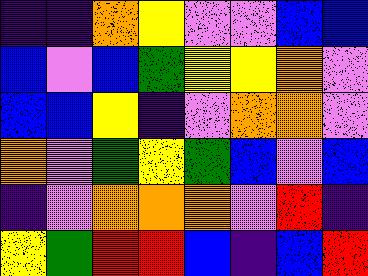[["indigo", "indigo", "orange", "yellow", "violet", "violet", "blue", "blue"], ["blue", "violet", "blue", "green", "yellow", "yellow", "orange", "violet"], ["blue", "blue", "yellow", "indigo", "violet", "orange", "orange", "violet"], ["orange", "violet", "green", "yellow", "green", "blue", "violet", "blue"], ["indigo", "violet", "orange", "orange", "orange", "violet", "red", "indigo"], ["yellow", "green", "red", "red", "blue", "indigo", "blue", "red"]]